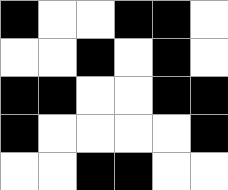[["black", "white", "white", "black", "black", "white"], ["white", "white", "black", "white", "black", "white"], ["black", "black", "white", "white", "black", "black"], ["black", "white", "white", "white", "white", "black"], ["white", "white", "black", "black", "white", "white"]]